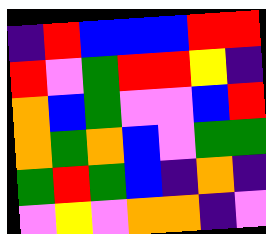[["indigo", "red", "blue", "blue", "blue", "red", "red"], ["red", "violet", "green", "red", "red", "yellow", "indigo"], ["orange", "blue", "green", "violet", "violet", "blue", "red"], ["orange", "green", "orange", "blue", "violet", "green", "green"], ["green", "red", "green", "blue", "indigo", "orange", "indigo"], ["violet", "yellow", "violet", "orange", "orange", "indigo", "violet"]]